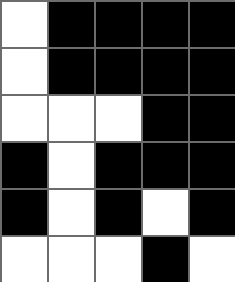[["white", "black", "black", "black", "black"], ["white", "black", "black", "black", "black"], ["white", "white", "white", "black", "black"], ["black", "white", "black", "black", "black"], ["black", "white", "black", "white", "black"], ["white", "white", "white", "black", "white"]]